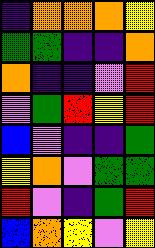[["indigo", "orange", "orange", "orange", "yellow"], ["green", "green", "indigo", "indigo", "orange"], ["orange", "indigo", "indigo", "violet", "red"], ["violet", "green", "red", "yellow", "red"], ["blue", "violet", "indigo", "indigo", "green"], ["yellow", "orange", "violet", "green", "green"], ["red", "violet", "indigo", "green", "red"], ["blue", "orange", "yellow", "violet", "yellow"]]